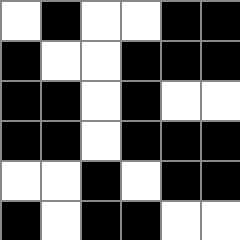[["white", "black", "white", "white", "black", "black"], ["black", "white", "white", "black", "black", "black"], ["black", "black", "white", "black", "white", "white"], ["black", "black", "white", "black", "black", "black"], ["white", "white", "black", "white", "black", "black"], ["black", "white", "black", "black", "white", "white"]]